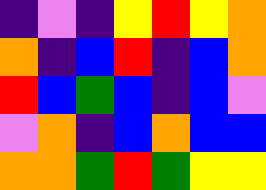[["indigo", "violet", "indigo", "yellow", "red", "yellow", "orange"], ["orange", "indigo", "blue", "red", "indigo", "blue", "orange"], ["red", "blue", "green", "blue", "indigo", "blue", "violet"], ["violet", "orange", "indigo", "blue", "orange", "blue", "blue"], ["orange", "orange", "green", "red", "green", "yellow", "yellow"]]